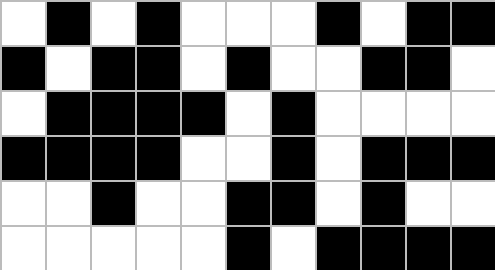[["white", "black", "white", "black", "white", "white", "white", "black", "white", "black", "black"], ["black", "white", "black", "black", "white", "black", "white", "white", "black", "black", "white"], ["white", "black", "black", "black", "black", "white", "black", "white", "white", "white", "white"], ["black", "black", "black", "black", "white", "white", "black", "white", "black", "black", "black"], ["white", "white", "black", "white", "white", "black", "black", "white", "black", "white", "white"], ["white", "white", "white", "white", "white", "black", "white", "black", "black", "black", "black"]]